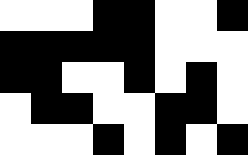[["white", "white", "white", "black", "black", "white", "white", "black"], ["black", "black", "black", "black", "black", "white", "white", "white"], ["black", "black", "white", "white", "black", "white", "black", "white"], ["white", "black", "black", "white", "white", "black", "black", "white"], ["white", "white", "white", "black", "white", "black", "white", "black"]]